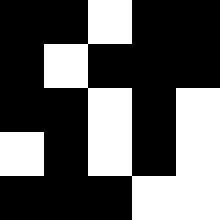[["black", "black", "white", "black", "black"], ["black", "white", "black", "black", "black"], ["black", "black", "white", "black", "white"], ["white", "black", "white", "black", "white"], ["black", "black", "black", "white", "white"]]